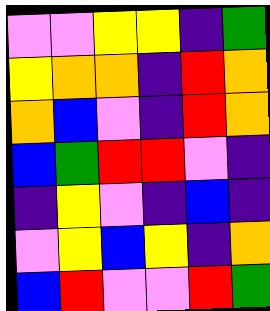[["violet", "violet", "yellow", "yellow", "indigo", "green"], ["yellow", "orange", "orange", "indigo", "red", "orange"], ["orange", "blue", "violet", "indigo", "red", "orange"], ["blue", "green", "red", "red", "violet", "indigo"], ["indigo", "yellow", "violet", "indigo", "blue", "indigo"], ["violet", "yellow", "blue", "yellow", "indigo", "orange"], ["blue", "red", "violet", "violet", "red", "green"]]